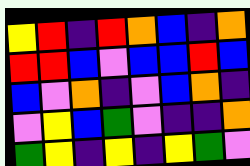[["yellow", "red", "indigo", "red", "orange", "blue", "indigo", "orange"], ["red", "red", "blue", "violet", "blue", "blue", "red", "blue"], ["blue", "violet", "orange", "indigo", "violet", "blue", "orange", "indigo"], ["violet", "yellow", "blue", "green", "violet", "indigo", "indigo", "orange"], ["green", "yellow", "indigo", "yellow", "indigo", "yellow", "green", "violet"]]